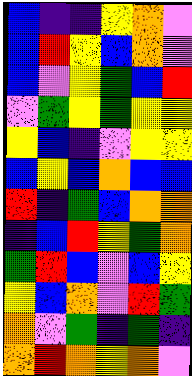[["blue", "indigo", "indigo", "yellow", "orange", "violet"], ["blue", "red", "yellow", "blue", "orange", "violet"], ["blue", "violet", "yellow", "green", "blue", "red"], ["violet", "green", "yellow", "green", "yellow", "yellow"], ["yellow", "blue", "indigo", "violet", "yellow", "yellow"], ["blue", "yellow", "blue", "orange", "blue", "blue"], ["red", "indigo", "green", "blue", "orange", "orange"], ["indigo", "blue", "red", "yellow", "green", "orange"], ["green", "red", "blue", "violet", "blue", "yellow"], ["yellow", "blue", "orange", "violet", "red", "green"], ["orange", "violet", "green", "indigo", "green", "indigo"], ["orange", "red", "orange", "yellow", "orange", "violet"]]